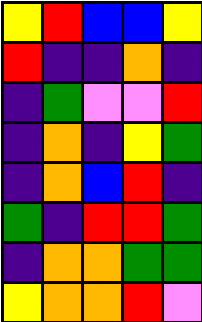[["yellow", "red", "blue", "blue", "yellow"], ["red", "indigo", "indigo", "orange", "indigo"], ["indigo", "green", "violet", "violet", "red"], ["indigo", "orange", "indigo", "yellow", "green"], ["indigo", "orange", "blue", "red", "indigo"], ["green", "indigo", "red", "red", "green"], ["indigo", "orange", "orange", "green", "green"], ["yellow", "orange", "orange", "red", "violet"]]